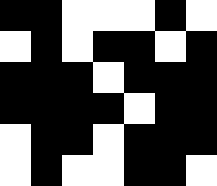[["black", "black", "white", "white", "white", "black", "white"], ["white", "black", "white", "black", "black", "white", "black"], ["black", "black", "black", "white", "black", "black", "black"], ["black", "black", "black", "black", "white", "black", "black"], ["white", "black", "black", "white", "black", "black", "black"], ["white", "black", "white", "white", "black", "black", "white"]]